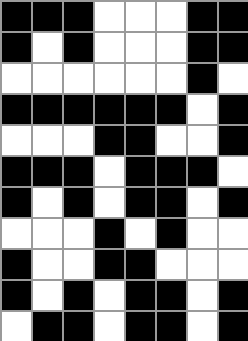[["black", "black", "black", "white", "white", "white", "black", "black"], ["black", "white", "black", "white", "white", "white", "black", "black"], ["white", "white", "white", "white", "white", "white", "black", "white"], ["black", "black", "black", "black", "black", "black", "white", "black"], ["white", "white", "white", "black", "black", "white", "white", "black"], ["black", "black", "black", "white", "black", "black", "black", "white"], ["black", "white", "black", "white", "black", "black", "white", "black"], ["white", "white", "white", "black", "white", "black", "white", "white"], ["black", "white", "white", "black", "black", "white", "white", "white"], ["black", "white", "black", "white", "black", "black", "white", "black"], ["white", "black", "black", "white", "black", "black", "white", "black"]]